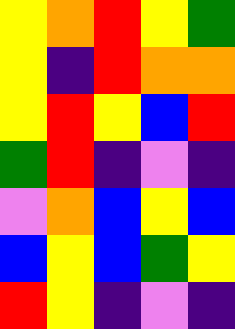[["yellow", "orange", "red", "yellow", "green"], ["yellow", "indigo", "red", "orange", "orange"], ["yellow", "red", "yellow", "blue", "red"], ["green", "red", "indigo", "violet", "indigo"], ["violet", "orange", "blue", "yellow", "blue"], ["blue", "yellow", "blue", "green", "yellow"], ["red", "yellow", "indigo", "violet", "indigo"]]